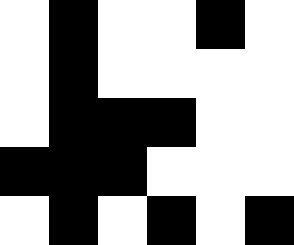[["white", "black", "white", "white", "black", "white"], ["white", "black", "white", "white", "white", "white"], ["white", "black", "black", "black", "white", "white"], ["black", "black", "black", "white", "white", "white"], ["white", "black", "white", "black", "white", "black"]]